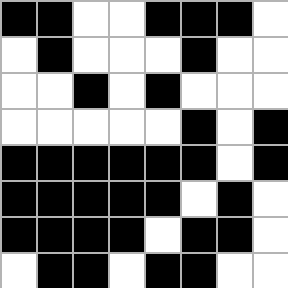[["black", "black", "white", "white", "black", "black", "black", "white"], ["white", "black", "white", "white", "white", "black", "white", "white"], ["white", "white", "black", "white", "black", "white", "white", "white"], ["white", "white", "white", "white", "white", "black", "white", "black"], ["black", "black", "black", "black", "black", "black", "white", "black"], ["black", "black", "black", "black", "black", "white", "black", "white"], ["black", "black", "black", "black", "white", "black", "black", "white"], ["white", "black", "black", "white", "black", "black", "white", "white"]]